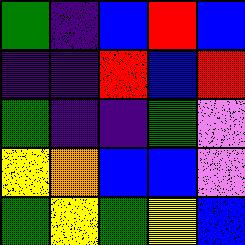[["green", "indigo", "blue", "red", "blue"], ["indigo", "indigo", "red", "blue", "red"], ["green", "indigo", "indigo", "green", "violet"], ["yellow", "orange", "blue", "blue", "violet"], ["green", "yellow", "green", "yellow", "blue"]]